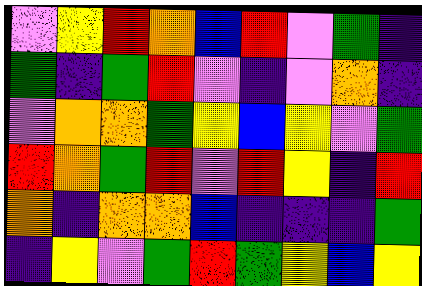[["violet", "yellow", "red", "orange", "blue", "red", "violet", "green", "indigo"], ["green", "indigo", "green", "red", "violet", "indigo", "violet", "orange", "indigo"], ["violet", "orange", "orange", "green", "yellow", "blue", "yellow", "violet", "green"], ["red", "orange", "green", "red", "violet", "red", "yellow", "indigo", "red"], ["orange", "indigo", "orange", "orange", "blue", "indigo", "indigo", "indigo", "green"], ["indigo", "yellow", "violet", "green", "red", "green", "yellow", "blue", "yellow"]]